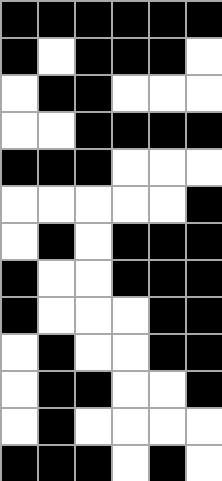[["black", "black", "black", "black", "black", "black"], ["black", "white", "black", "black", "black", "white"], ["white", "black", "black", "white", "white", "white"], ["white", "white", "black", "black", "black", "black"], ["black", "black", "black", "white", "white", "white"], ["white", "white", "white", "white", "white", "black"], ["white", "black", "white", "black", "black", "black"], ["black", "white", "white", "black", "black", "black"], ["black", "white", "white", "white", "black", "black"], ["white", "black", "white", "white", "black", "black"], ["white", "black", "black", "white", "white", "black"], ["white", "black", "white", "white", "white", "white"], ["black", "black", "black", "white", "black", "white"]]